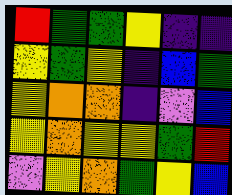[["red", "green", "green", "yellow", "indigo", "indigo"], ["yellow", "green", "yellow", "indigo", "blue", "green"], ["yellow", "orange", "orange", "indigo", "violet", "blue"], ["yellow", "orange", "yellow", "yellow", "green", "red"], ["violet", "yellow", "orange", "green", "yellow", "blue"]]